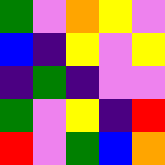[["green", "violet", "orange", "yellow", "violet"], ["blue", "indigo", "yellow", "violet", "yellow"], ["indigo", "green", "indigo", "violet", "violet"], ["green", "violet", "yellow", "indigo", "red"], ["red", "violet", "green", "blue", "orange"]]